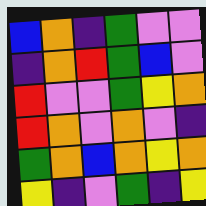[["blue", "orange", "indigo", "green", "violet", "violet"], ["indigo", "orange", "red", "green", "blue", "violet"], ["red", "violet", "violet", "green", "yellow", "orange"], ["red", "orange", "violet", "orange", "violet", "indigo"], ["green", "orange", "blue", "orange", "yellow", "orange"], ["yellow", "indigo", "violet", "green", "indigo", "yellow"]]